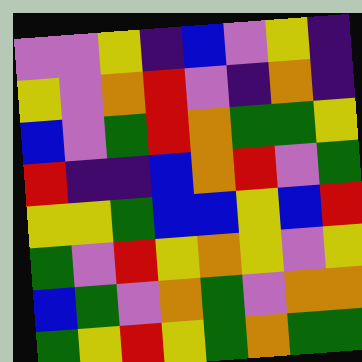[["violet", "violet", "yellow", "indigo", "blue", "violet", "yellow", "indigo"], ["yellow", "violet", "orange", "red", "violet", "indigo", "orange", "indigo"], ["blue", "violet", "green", "red", "orange", "green", "green", "yellow"], ["red", "indigo", "indigo", "blue", "orange", "red", "violet", "green"], ["yellow", "yellow", "green", "blue", "blue", "yellow", "blue", "red"], ["green", "violet", "red", "yellow", "orange", "yellow", "violet", "yellow"], ["blue", "green", "violet", "orange", "green", "violet", "orange", "orange"], ["green", "yellow", "red", "yellow", "green", "orange", "green", "green"]]